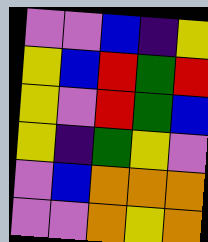[["violet", "violet", "blue", "indigo", "yellow"], ["yellow", "blue", "red", "green", "red"], ["yellow", "violet", "red", "green", "blue"], ["yellow", "indigo", "green", "yellow", "violet"], ["violet", "blue", "orange", "orange", "orange"], ["violet", "violet", "orange", "yellow", "orange"]]